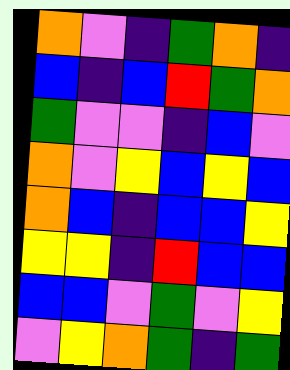[["orange", "violet", "indigo", "green", "orange", "indigo"], ["blue", "indigo", "blue", "red", "green", "orange"], ["green", "violet", "violet", "indigo", "blue", "violet"], ["orange", "violet", "yellow", "blue", "yellow", "blue"], ["orange", "blue", "indigo", "blue", "blue", "yellow"], ["yellow", "yellow", "indigo", "red", "blue", "blue"], ["blue", "blue", "violet", "green", "violet", "yellow"], ["violet", "yellow", "orange", "green", "indigo", "green"]]